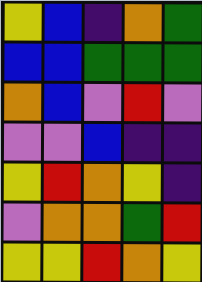[["yellow", "blue", "indigo", "orange", "green"], ["blue", "blue", "green", "green", "green"], ["orange", "blue", "violet", "red", "violet"], ["violet", "violet", "blue", "indigo", "indigo"], ["yellow", "red", "orange", "yellow", "indigo"], ["violet", "orange", "orange", "green", "red"], ["yellow", "yellow", "red", "orange", "yellow"]]